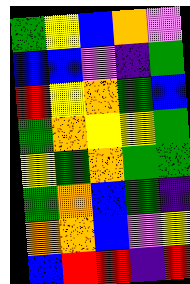[["green", "yellow", "blue", "orange", "violet"], ["blue", "blue", "violet", "indigo", "green"], ["red", "yellow", "orange", "green", "blue"], ["green", "orange", "yellow", "yellow", "green"], ["yellow", "green", "orange", "green", "green"], ["green", "orange", "blue", "green", "indigo"], ["orange", "orange", "blue", "violet", "yellow"], ["blue", "red", "red", "indigo", "red"]]